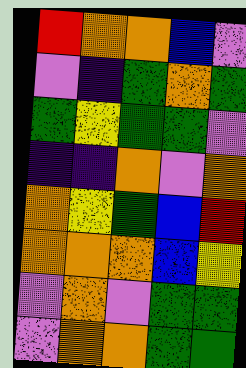[["red", "orange", "orange", "blue", "violet"], ["violet", "indigo", "green", "orange", "green"], ["green", "yellow", "green", "green", "violet"], ["indigo", "indigo", "orange", "violet", "orange"], ["orange", "yellow", "green", "blue", "red"], ["orange", "orange", "orange", "blue", "yellow"], ["violet", "orange", "violet", "green", "green"], ["violet", "orange", "orange", "green", "green"]]